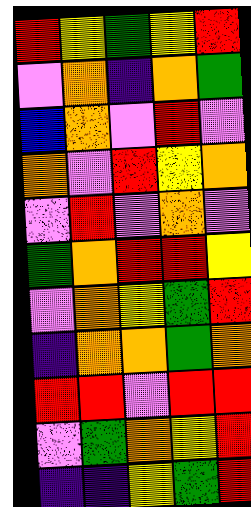[["red", "yellow", "green", "yellow", "red"], ["violet", "orange", "indigo", "orange", "green"], ["blue", "orange", "violet", "red", "violet"], ["orange", "violet", "red", "yellow", "orange"], ["violet", "red", "violet", "orange", "violet"], ["green", "orange", "red", "red", "yellow"], ["violet", "orange", "yellow", "green", "red"], ["indigo", "orange", "orange", "green", "orange"], ["red", "red", "violet", "red", "red"], ["violet", "green", "orange", "yellow", "red"], ["indigo", "indigo", "yellow", "green", "red"]]